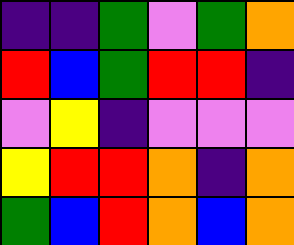[["indigo", "indigo", "green", "violet", "green", "orange"], ["red", "blue", "green", "red", "red", "indigo"], ["violet", "yellow", "indigo", "violet", "violet", "violet"], ["yellow", "red", "red", "orange", "indigo", "orange"], ["green", "blue", "red", "orange", "blue", "orange"]]